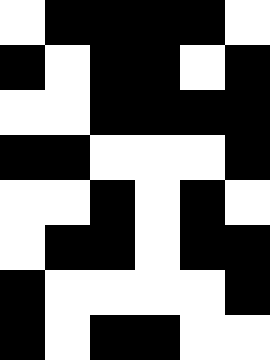[["white", "black", "black", "black", "black", "white"], ["black", "white", "black", "black", "white", "black"], ["white", "white", "black", "black", "black", "black"], ["black", "black", "white", "white", "white", "black"], ["white", "white", "black", "white", "black", "white"], ["white", "black", "black", "white", "black", "black"], ["black", "white", "white", "white", "white", "black"], ["black", "white", "black", "black", "white", "white"]]